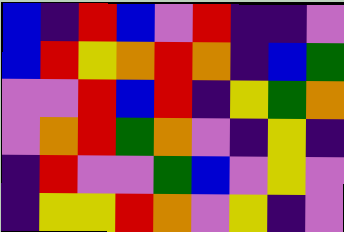[["blue", "indigo", "red", "blue", "violet", "red", "indigo", "indigo", "violet"], ["blue", "red", "yellow", "orange", "red", "orange", "indigo", "blue", "green"], ["violet", "violet", "red", "blue", "red", "indigo", "yellow", "green", "orange"], ["violet", "orange", "red", "green", "orange", "violet", "indigo", "yellow", "indigo"], ["indigo", "red", "violet", "violet", "green", "blue", "violet", "yellow", "violet"], ["indigo", "yellow", "yellow", "red", "orange", "violet", "yellow", "indigo", "violet"]]